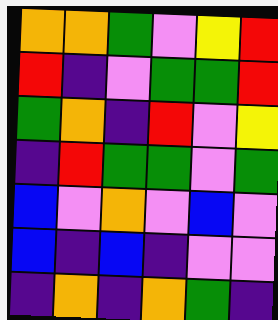[["orange", "orange", "green", "violet", "yellow", "red"], ["red", "indigo", "violet", "green", "green", "red"], ["green", "orange", "indigo", "red", "violet", "yellow"], ["indigo", "red", "green", "green", "violet", "green"], ["blue", "violet", "orange", "violet", "blue", "violet"], ["blue", "indigo", "blue", "indigo", "violet", "violet"], ["indigo", "orange", "indigo", "orange", "green", "indigo"]]